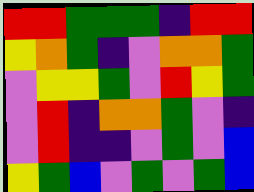[["red", "red", "green", "green", "green", "indigo", "red", "red"], ["yellow", "orange", "green", "indigo", "violet", "orange", "orange", "green"], ["violet", "yellow", "yellow", "green", "violet", "red", "yellow", "green"], ["violet", "red", "indigo", "orange", "orange", "green", "violet", "indigo"], ["violet", "red", "indigo", "indigo", "violet", "green", "violet", "blue"], ["yellow", "green", "blue", "violet", "green", "violet", "green", "blue"]]